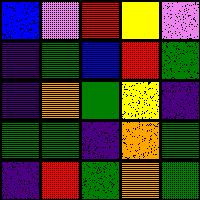[["blue", "violet", "red", "yellow", "violet"], ["indigo", "green", "blue", "red", "green"], ["indigo", "orange", "green", "yellow", "indigo"], ["green", "green", "indigo", "orange", "green"], ["indigo", "red", "green", "orange", "green"]]